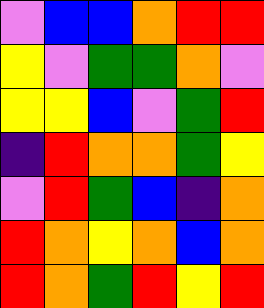[["violet", "blue", "blue", "orange", "red", "red"], ["yellow", "violet", "green", "green", "orange", "violet"], ["yellow", "yellow", "blue", "violet", "green", "red"], ["indigo", "red", "orange", "orange", "green", "yellow"], ["violet", "red", "green", "blue", "indigo", "orange"], ["red", "orange", "yellow", "orange", "blue", "orange"], ["red", "orange", "green", "red", "yellow", "red"]]